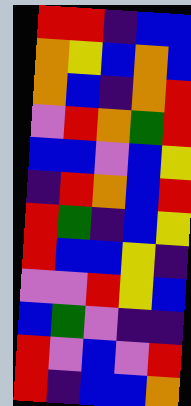[["red", "red", "indigo", "blue", "blue"], ["orange", "yellow", "blue", "orange", "blue"], ["orange", "blue", "indigo", "orange", "red"], ["violet", "red", "orange", "green", "red"], ["blue", "blue", "violet", "blue", "yellow"], ["indigo", "red", "orange", "blue", "red"], ["red", "green", "indigo", "blue", "yellow"], ["red", "blue", "blue", "yellow", "indigo"], ["violet", "violet", "red", "yellow", "blue"], ["blue", "green", "violet", "indigo", "indigo"], ["red", "violet", "blue", "violet", "red"], ["red", "indigo", "blue", "blue", "orange"]]